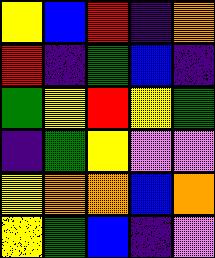[["yellow", "blue", "red", "indigo", "orange"], ["red", "indigo", "green", "blue", "indigo"], ["green", "yellow", "red", "yellow", "green"], ["indigo", "green", "yellow", "violet", "violet"], ["yellow", "orange", "orange", "blue", "orange"], ["yellow", "green", "blue", "indigo", "violet"]]